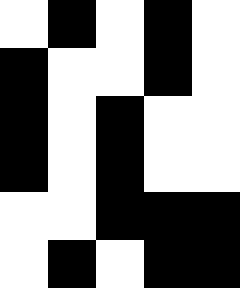[["white", "black", "white", "black", "white"], ["black", "white", "white", "black", "white"], ["black", "white", "black", "white", "white"], ["black", "white", "black", "white", "white"], ["white", "white", "black", "black", "black"], ["white", "black", "white", "black", "black"]]